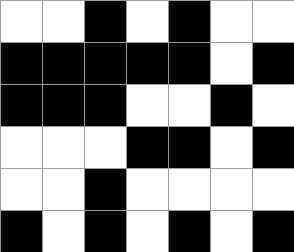[["white", "white", "black", "white", "black", "white", "white"], ["black", "black", "black", "black", "black", "white", "black"], ["black", "black", "black", "white", "white", "black", "white"], ["white", "white", "white", "black", "black", "white", "black"], ["white", "white", "black", "white", "white", "white", "white"], ["black", "white", "black", "white", "black", "white", "black"]]